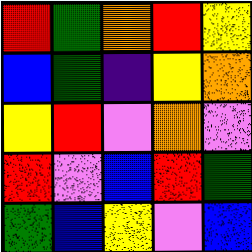[["red", "green", "orange", "red", "yellow"], ["blue", "green", "indigo", "yellow", "orange"], ["yellow", "red", "violet", "orange", "violet"], ["red", "violet", "blue", "red", "green"], ["green", "blue", "yellow", "violet", "blue"]]